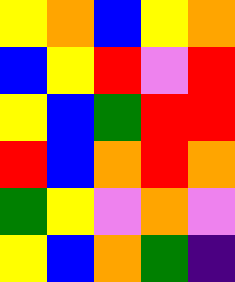[["yellow", "orange", "blue", "yellow", "orange"], ["blue", "yellow", "red", "violet", "red"], ["yellow", "blue", "green", "red", "red"], ["red", "blue", "orange", "red", "orange"], ["green", "yellow", "violet", "orange", "violet"], ["yellow", "blue", "orange", "green", "indigo"]]